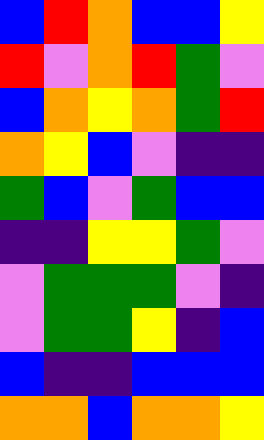[["blue", "red", "orange", "blue", "blue", "yellow"], ["red", "violet", "orange", "red", "green", "violet"], ["blue", "orange", "yellow", "orange", "green", "red"], ["orange", "yellow", "blue", "violet", "indigo", "indigo"], ["green", "blue", "violet", "green", "blue", "blue"], ["indigo", "indigo", "yellow", "yellow", "green", "violet"], ["violet", "green", "green", "green", "violet", "indigo"], ["violet", "green", "green", "yellow", "indigo", "blue"], ["blue", "indigo", "indigo", "blue", "blue", "blue"], ["orange", "orange", "blue", "orange", "orange", "yellow"]]